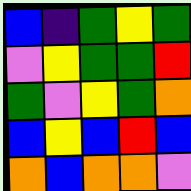[["blue", "indigo", "green", "yellow", "green"], ["violet", "yellow", "green", "green", "red"], ["green", "violet", "yellow", "green", "orange"], ["blue", "yellow", "blue", "red", "blue"], ["orange", "blue", "orange", "orange", "violet"]]